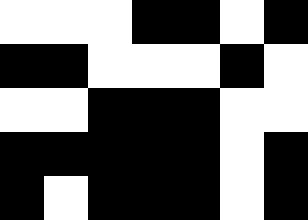[["white", "white", "white", "black", "black", "white", "black"], ["black", "black", "white", "white", "white", "black", "white"], ["white", "white", "black", "black", "black", "white", "white"], ["black", "black", "black", "black", "black", "white", "black"], ["black", "white", "black", "black", "black", "white", "black"]]